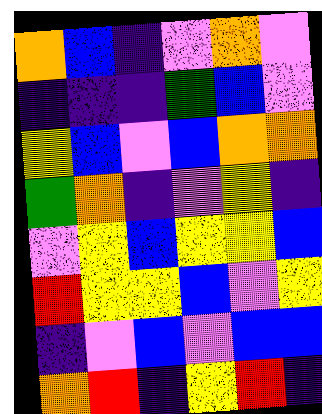[["orange", "blue", "indigo", "violet", "orange", "violet"], ["indigo", "indigo", "indigo", "green", "blue", "violet"], ["yellow", "blue", "violet", "blue", "orange", "orange"], ["green", "orange", "indigo", "violet", "yellow", "indigo"], ["violet", "yellow", "blue", "yellow", "yellow", "blue"], ["red", "yellow", "yellow", "blue", "violet", "yellow"], ["indigo", "violet", "blue", "violet", "blue", "blue"], ["orange", "red", "indigo", "yellow", "red", "indigo"]]